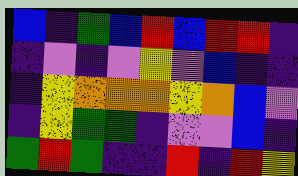[["blue", "indigo", "green", "blue", "red", "blue", "red", "red", "indigo"], ["indigo", "violet", "indigo", "violet", "yellow", "violet", "blue", "indigo", "indigo"], ["indigo", "yellow", "orange", "orange", "orange", "yellow", "orange", "blue", "violet"], ["indigo", "yellow", "green", "green", "indigo", "violet", "violet", "blue", "indigo"], ["green", "red", "green", "indigo", "indigo", "red", "indigo", "red", "yellow"]]